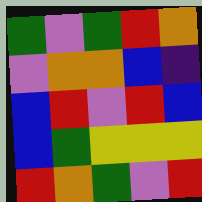[["green", "violet", "green", "red", "orange"], ["violet", "orange", "orange", "blue", "indigo"], ["blue", "red", "violet", "red", "blue"], ["blue", "green", "yellow", "yellow", "yellow"], ["red", "orange", "green", "violet", "red"]]